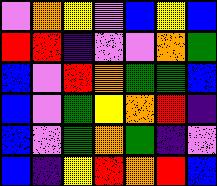[["violet", "orange", "yellow", "violet", "blue", "yellow", "blue"], ["red", "red", "indigo", "violet", "violet", "orange", "green"], ["blue", "violet", "red", "orange", "green", "green", "blue"], ["blue", "violet", "green", "yellow", "orange", "red", "indigo"], ["blue", "violet", "green", "orange", "green", "indigo", "violet"], ["blue", "indigo", "yellow", "red", "orange", "red", "blue"]]